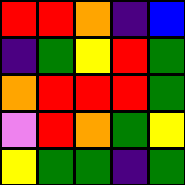[["red", "red", "orange", "indigo", "blue"], ["indigo", "green", "yellow", "red", "green"], ["orange", "red", "red", "red", "green"], ["violet", "red", "orange", "green", "yellow"], ["yellow", "green", "green", "indigo", "green"]]